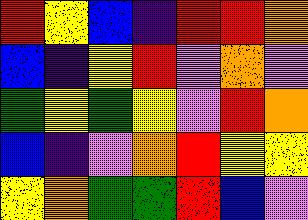[["red", "yellow", "blue", "indigo", "red", "red", "orange"], ["blue", "indigo", "yellow", "red", "violet", "orange", "violet"], ["green", "yellow", "green", "yellow", "violet", "red", "orange"], ["blue", "indigo", "violet", "orange", "red", "yellow", "yellow"], ["yellow", "orange", "green", "green", "red", "blue", "violet"]]